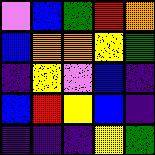[["violet", "blue", "green", "red", "orange"], ["blue", "orange", "orange", "yellow", "green"], ["indigo", "yellow", "violet", "blue", "indigo"], ["blue", "red", "yellow", "blue", "indigo"], ["indigo", "indigo", "indigo", "yellow", "green"]]